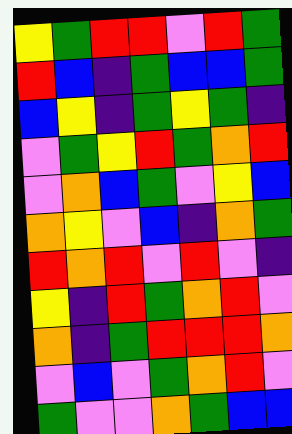[["yellow", "green", "red", "red", "violet", "red", "green"], ["red", "blue", "indigo", "green", "blue", "blue", "green"], ["blue", "yellow", "indigo", "green", "yellow", "green", "indigo"], ["violet", "green", "yellow", "red", "green", "orange", "red"], ["violet", "orange", "blue", "green", "violet", "yellow", "blue"], ["orange", "yellow", "violet", "blue", "indigo", "orange", "green"], ["red", "orange", "red", "violet", "red", "violet", "indigo"], ["yellow", "indigo", "red", "green", "orange", "red", "violet"], ["orange", "indigo", "green", "red", "red", "red", "orange"], ["violet", "blue", "violet", "green", "orange", "red", "violet"], ["green", "violet", "violet", "orange", "green", "blue", "blue"]]